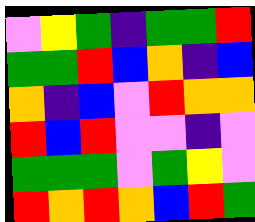[["violet", "yellow", "green", "indigo", "green", "green", "red"], ["green", "green", "red", "blue", "orange", "indigo", "blue"], ["orange", "indigo", "blue", "violet", "red", "orange", "orange"], ["red", "blue", "red", "violet", "violet", "indigo", "violet"], ["green", "green", "green", "violet", "green", "yellow", "violet"], ["red", "orange", "red", "orange", "blue", "red", "green"]]